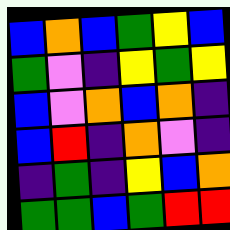[["blue", "orange", "blue", "green", "yellow", "blue"], ["green", "violet", "indigo", "yellow", "green", "yellow"], ["blue", "violet", "orange", "blue", "orange", "indigo"], ["blue", "red", "indigo", "orange", "violet", "indigo"], ["indigo", "green", "indigo", "yellow", "blue", "orange"], ["green", "green", "blue", "green", "red", "red"]]